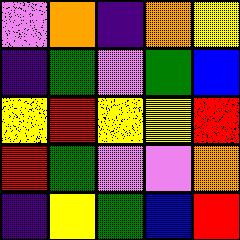[["violet", "orange", "indigo", "orange", "yellow"], ["indigo", "green", "violet", "green", "blue"], ["yellow", "red", "yellow", "yellow", "red"], ["red", "green", "violet", "violet", "orange"], ["indigo", "yellow", "green", "blue", "red"]]